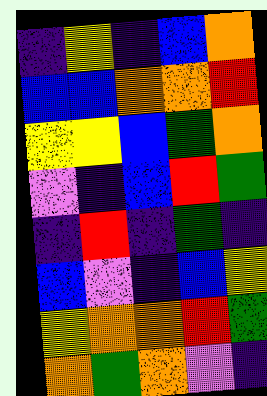[["indigo", "yellow", "indigo", "blue", "orange"], ["blue", "blue", "orange", "orange", "red"], ["yellow", "yellow", "blue", "green", "orange"], ["violet", "indigo", "blue", "red", "green"], ["indigo", "red", "indigo", "green", "indigo"], ["blue", "violet", "indigo", "blue", "yellow"], ["yellow", "orange", "orange", "red", "green"], ["orange", "green", "orange", "violet", "indigo"]]